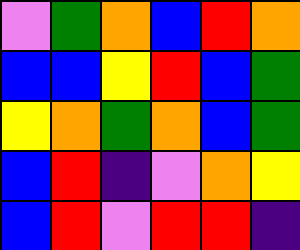[["violet", "green", "orange", "blue", "red", "orange"], ["blue", "blue", "yellow", "red", "blue", "green"], ["yellow", "orange", "green", "orange", "blue", "green"], ["blue", "red", "indigo", "violet", "orange", "yellow"], ["blue", "red", "violet", "red", "red", "indigo"]]